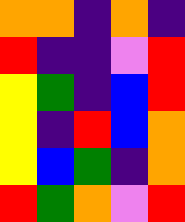[["orange", "orange", "indigo", "orange", "indigo"], ["red", "indigo", "indigo", "violet", "red"], ["yellow", "green", "indigo", "blue", "red"], ["yellow", "indigo", "red", "blue", "orange"], ["yellow", "blue", "green", "indigo", "orange"], ["red", "green", "orange", "violet", "red"]]